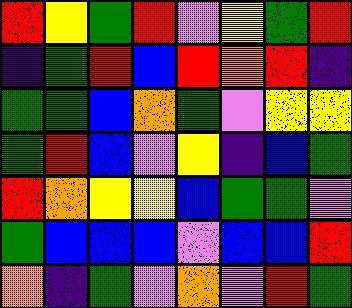[["red", "yellow", "green", "red", "violet", "yellow", "green", "red"], ["indigo", "green", "red", "blue", "red", "orange", "red", "indigo"], ["green", "green", "blue", "orange", "green", "violet", "yellow", "yellow"], ["green", "red", "blue", "violet", "yellow", "indigo", "blue", "green"], ["red", "orange", "yellow", "yellow", "blue", "green", "green", "violet"], ["green", "blue", "blue", "blue", "violet", "blue", "blue", "red"], ["orange", "indigo", "green", "violet", "orange", "violet", "red", "green"]]